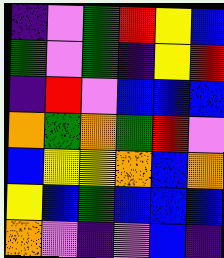[["indigo", "violet", "green", "red", "yellow", "blue"], ["green", "violet", "green", "indigo", "yellow", "red"], ["indigo", "red", "violet", "blue", "blue", "blue"], ["orange", "green", "orange", "green", "red", "violet"], ["blue", "yellow", "yellow", "orange", "blue", "orange"], ["yellow", "blue", "green", "blue", "blue", "blue"], ["orange", "violet", "indigo", "violet", "blue", "indigo"]]